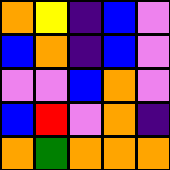[["orange", "yellow", "indigo", "blue", "violet"], ["blue", "orange", "indigo", "blue", "violet"], ["violet", "violet", "blue", "orange", "violet"], ["blue", "red", "violet", "orange", "indigo"], ["orange", "green", "orange", "orange", "orange"]]